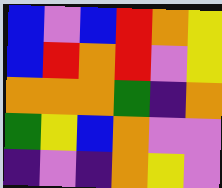[["blue", "violet", "blue", "red", "orange", "yellow"], ["blue", "red", "orange", "red", "violet", "yellow"], ["orange", "orange", "orange", "green", "indigo", "orange"], ["green", "yellow", "blue", "orange", "violet", "violet"], ["indigo", "violet", "indigo", "orange", "yellow", "violet"]]